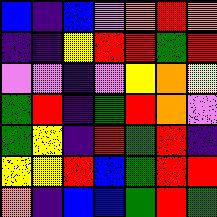[["blue", "indigo", "blue", "violet", "orange", "red", "orange"], ["indigo", "indigo", "yellow", "red", "red", "green", "red"], ["violet", "violet", "indigo", "violet", "yellow", "orange", "yellow"], ["green", "red", "indigo", "green", "red", "orange", "violet"], ["green", "yellow", "indigo", "red", "green", "red", "indigo"], ["yellow", "yellow", "red", "blue", "green", "red", "red"], ["orange", "indigo", "blue", "blue", "green", "red", "green"]]